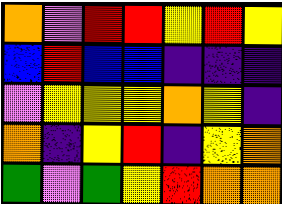[["orange", "violet", "red", "red", "yellow", "red", "yellow"], ["blue", "red", "blue", "blue", "indigo", "indigo", "indigo"], ["violet", "yellow", "yellow", "yellow", "orange", "yellow", "indigo"], ["orange", "indigo", "yellow", "red", "indigo", "yellow", "orange"], ["green", "violet", "green", "yellow", "red", "orange", "orange"]]